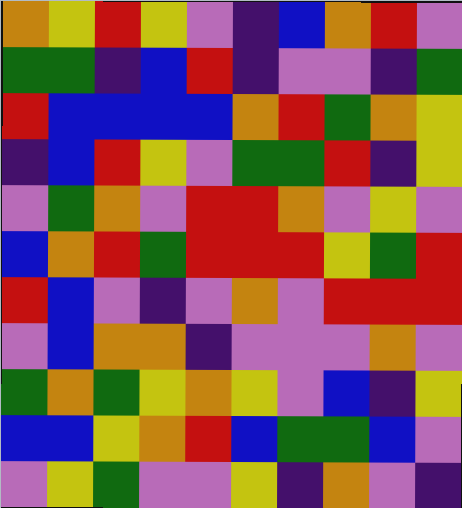[["orange", "yellow", "red", "yellow", "violet", "indigo", "blue", "orange", "red", "violet"], ["green", "green", "indigo", "blue", "red", "indigo", "violet", "violet", "indigo", "green"], ["red", "blue", "blue", "blue", "blue", "orange", "red", "green", "orange", "yellow"], ["indigo", "blue", "red", "yellow", "violet", "green", "green", "red", "indigo", "yellow"], ["violet", "green", "orange", "violet", "red", "red", "orange", "violet", "yellow", "violet"], ["blue", "orange", "red", "green", "red", "red", "red", "yellow", "green", "red"], ["red", "blue", "violet", "indigo", "violet", "orange", "violet", "red", "red", "red"], ["violet", "blue", "orange", "orange", "indigo", "violet", "violet", "violet", "orange", "violet"], ["green", "orange", "green", "yellow", "orange", "yellow", "violet", "blue", "indigo", "yellow"], ["blue", "blue", "yellow", "orange", "red", "blue", "green", "green", "blue", "violet"], ["violet", "yellow", "green", "violet", "violet", "yellow", "indigo", "orange", "violet", "indigo"]]